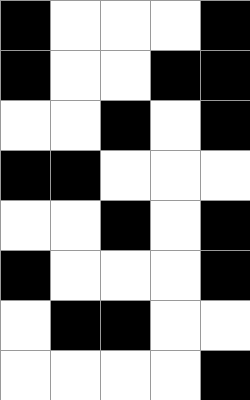[["black", "white", "white", "white", "black"], ["black", "white", "white", "black", "black"], ["white", "white", "black", "white", "black"], ["black", "black", "white", "white", "white"], ["white", "white", "black", "white", "black"], ["black", "white", "white", "white", "black"], ["white", "black", "black", "white", "white"], ["white", "white", "white", "white", "black"]]